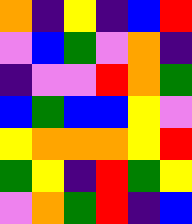[["orange", "indigo", "yellow", "indigo", "blue", "red"], ["violet", "blue", "green", "violet", "orange", "indigo"], ["indigo", "violet", "violet", "red", "orange", "green"], ["blue", "green", "blue", "blue", "yellow", "violet"], ["yellow", "orange", "orange", "orange", "yellow", "red"], ["green", "yellow", "indigo", "red", "green", "yellow"], ["violet", "orange", "green", "red", "indigo", "blue"]]